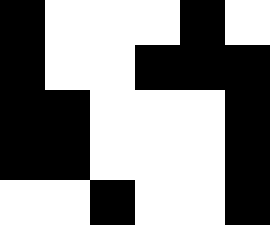[["black", "white", "white", "white", "black", "white"], ["black", "white", "white", "black", "black", "black"], ["black", "black", "white", "white", "white", "black"], ["black", "black", "white", "white", "white", "black"], ["white", "white", "black", "white", "white", "black"]]